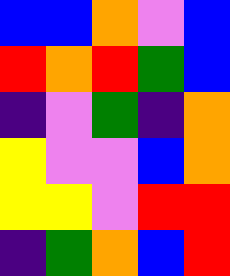[["blue", "blue", "orange", "violet", "blue"], ["red", "orange", "red", "green", "blue"], ["indigo", "violet", "green", "indigo", "orange"], ["yellow", "violet", "violet", "blue", "orange"], ["yellow", "yellow", "violet", "red", "red"], ["indigo", "green", "orange", "blue", "red"]]